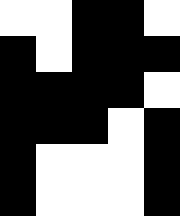[["white", "white", "black", "black", "white"], ["black", "white", "black", "black", "black"], ["black", "black", "black", "black", "white"], ["black", "black", "black", "white", "black"], ["black", "white", "white", "white", "black"], ["black", "white", "white", "white", "black"]]